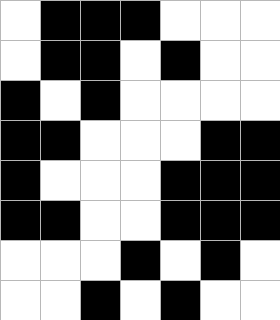[["white", "black", "black", "black", "white", "white", "white"], ["white", "black", "black", "white", "black", "white", "white"], ["black", "white", "black", "white", "white", "white", "white"], ["black", "black", "white", "white", "white", "black", "black"], ["black", "white", "white", "white", "black", "black", "black"], ["black", "black", "white", "white", "black", "black", "black"], ["white", "white", "white", "black", "white", "black", "white"], ["white", "white", "black", "white", "black", "white", "white"]]